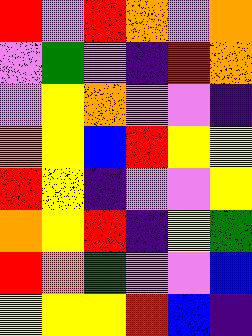[["red", "violet", "red", "orange", "violet", "orange"], ["violet", "green", "violet", "indigo", "red", "orange"], ["violet", "yellow", "orange", "violet", "violet", "indigo"], ["orange", "yellow", "blue", "red", "yellow", "yellow"], ["red", "yellow", "indigo", "violet", "violet", "yellow"], ["orange", "yellow", "red", "indigo", "yellow", "green"], ["red", "orange", "green", "violet", "violet", "blue"], ["yellow", "yellow", "yellow", "red", "blue", "indigo"]]